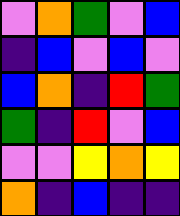[["violet", "orange", "green", "violet", "blue"], ["indigo", "blue", "violet", "blue", "violet"], ["blue", "orange", "indigo", "red", "green"], ["green", "indigo", "red", "violet", "blue"], ["violet", "violet", "yellow", "orange", "yellow"], ["orange", "indigo", "blue", "indigo", "indigo"]]